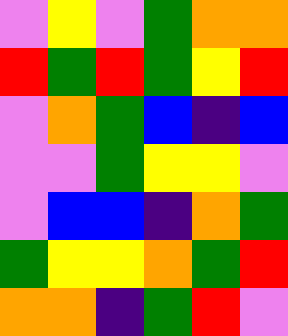[["violet", "yellow", "violet", "green", "orange", "orange"], ["red", "green", "red", "green", "yellow", "red"], ["violet", "orange", "green", "blue", "indigo", "blue"], ["violet", "violet", "green", "yellow", "yellow", "violet"], ["violet", "blue", "blue", "indigo", "orange", "green"], ["green", "yellow", "yellow", "orange", "green", "red"], ["orange", "orange", "indigo", "green", "red", "violet"]]